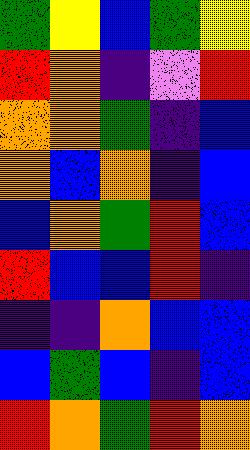[["green", "yellow", "blue", "green", "yellow"], ["red", "orange", "indigo", "violet", "red"], ["orange", "orange", "green", "indigo", "blue"], ["orange", "blue", "orange", "indigo", "blue"], ["blue", "orange", "green", "red", "blue"], ["red", "blue", "blue", "red", "indigo"], ["indigo", "indigo", "orange", "blue", "blue"], ["blue", "green", "blue", "indigo", "blue"], ["red", "orange", "green", "red", "orange"]]